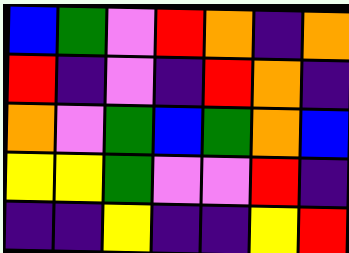[["blue", "green", "violet", "red", "orange", "indigo", "orange"], ["red", "indigo", "violet", "indigo", "red", "orange", "indigo"], ["orange", "violet", "green", "blue", "green", "orange", "blue"], ["yellow", "yellow", "green", "violet", "violet", "red", "indigo"], ["indigo", "indigo", "yellow", "indigo", "indigo", "yellow", "red"]]